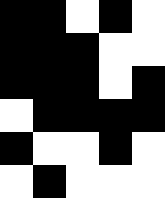[["black", "black", "white", "black", "white"], ["black", "black", "black", "white", "white"], ["black", "black", "black", "white", "black"], ["white", "black", "black", "black", "black"], ["black", "white", "white", "black", "white"], ["white", "black", "white", "white", "white"]]